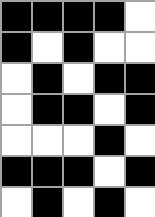[["black", "black", "black", "black", "white"], ["black", "white", "black", "white", "white"], ["white", "black", "white", "black", "black"], ["white", "black", "black", "white", "black"], ["white", "white", "white", "black", "white"], ["black", "black", "black", "white", "black"], ["white", "black", "white", "black", "white"]]